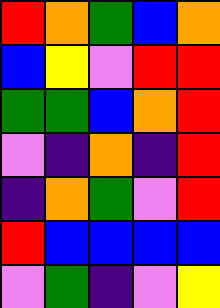[["red", "orange", "green", "blue", "orange"], ["blue", "yellow", "violet", "red", "red"], ["green", "green", "blue", "orange", "red"], ["violet", "indigo", "orange", "indigo", "red"], ["indigo", "orange", "green", "violet", "red"], ["red", "blue", "blue", "blue", "blue"], ["violet", "green", "indigo", "violet", "yellow"]]